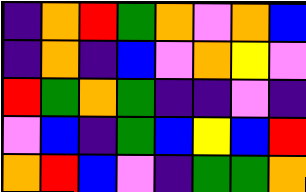[["indigo", "orange", "red", "green", "orange", "violet", "orange", "blue"], ["indigo", "orange", "indigo", "blue", "violet", "orange", "yellow", "violet"], ["red", "green", "orange", "green", "indigo", "indigo", "violet", "indigo"], ["violet", "blue", "indigo", "green", "blue", "yellow", "blue", "red"], ["orange", "red", "blue", "violet", "indigo", "green", "green", "orange"]]